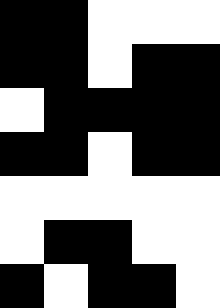[["black", "black", "white", "white", "white"], ["black", "black", "white", "black", "black"], ["white", "black", "black", "black", "black"], ["black", "black", "white", "black", "black"], ["white", "white", "white", "white", "white"], ["white", "black", "black", "white", "white"], ["black", "white", "black", "black", "white"]]